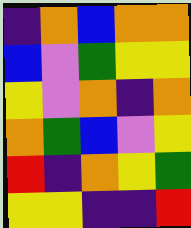[["indigo", "orange", "blue", "orange", "orange"], ["blue", "violet", "green", "yellow", "yellow"], ["yellow", "violet", "orange", "indigo", "orange"], ["orange", "green", "blue", "violet", "yellow"], ["red", "indigo", "orange", "yellow", "green"], ["yellow", "yellow", "indigo", "indigo", "red"]]